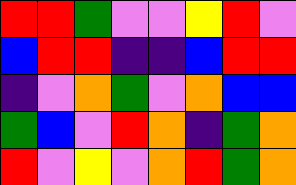[["red", "red", "green", "violet", "violet", "yellow", "red", "violet"], ["blue", "red", "red", "indigo", "indigo", "blue", "red", "red"], ["indigo", "violet", "orange", "green", "violet", "orange", "blue", "blue"], ["green", "blue", "violet", "red", "orange", "indigo", "green", "orange"], ["red", "violet", "yellow", "violet", "orange", "red", "green", "orange"]]